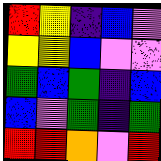[["red", "yellow", "indigo", "blue", "violet"], ["yellow", "yellow", "blue", "violet", "violet"], ["green", "blue", "green", "indigo", "blue"], ["blue", "violet", "green", "indigo", "green"], ["red", "red", "orange", "violet", "red"]]